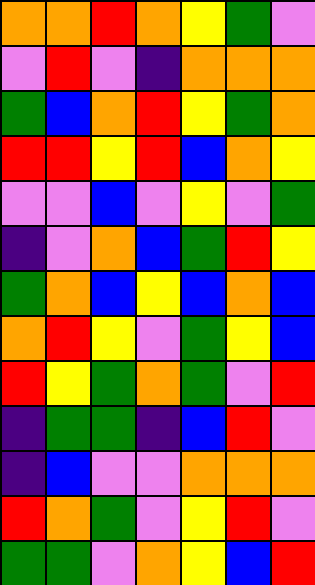[["orange", "orange", "red", "orange", "yellow", "green", "violet"], ["violet", "red", "violet", "indigo", "orange", "orange", "orange"], ["green", "blue", "orange", "red", "yellow", "green", "orange"], ["red", "red", "yellow", "red", "blue", "orange", "yellow"], ["violet", "violet", "blue", "violet", "yellow", "violet", "green"], ["indigo", "violet", "orange", "blue", "green", "red", "yellow"], ["green", "orange", "blue", "yellow", "blue", "orange", "blue"], ["orange", "red", "yellow", "violet", "green", "yellow", "blue"], ["red", "yellow", "green", "orange", "green", "violet", "red"], ["indigo", "green", "green", "indigo", "blue", "red", "violet"], ["indigo", "blue", "violet", "violet", "orange", "orange", "orange"], ["red", "orange", "green", "violet", "yellow", "red", "violet"], ["green", "green", "violet", "orange", "yellow", "blue", "red"]]